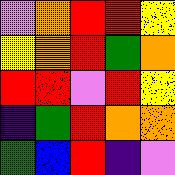[["violet", "orange", "red", "red", "yellow"], ["yellow", "orange", "red", "green", "orange"], ["red", "red", "violet", "red", "yellow"], ["indigo", "green", "red", "orange", "orange"], ["green", "blue", "red", "indigo", "violet"]]